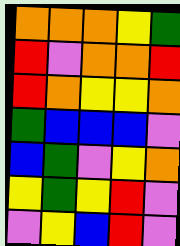[["orange", "orange", "orange", "yellow", "green"], ["red", "violet", "orange", "orange", "red"], ["red", "orange", "yellow", "yellow", "orange"], ["green", "blue", "blue", "blue", "violet"], ["blue", "green", "violet", "yellow", "orange"], ["yellow", "green", "yellow", "red", "violet"], ["violet", "yellow", "blue", "red", "violet"]]